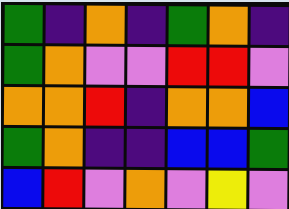[["green", "indigo", "orange", "indigo", "green", "orange", "indigo"], ["green", "orange", "violet", "violet", "red", "red", "violet"], ["orange", "orange", "red", "indigo", "orange", "orange", "blue"], ["green", "orange", "indigo", "indigo", "blue", "blue", "green"], ["blue", "red", "violet", "orange", "violet", "yellow", "violet"]]